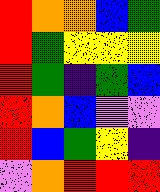[["red", "orange", "orange", "blue", "green"], ["red", "green", "yellow", "yellow", "yellow"], ["red", "green", "indigo", "green", "blue"], ["red", "orange", "blue", "violet", "violet"], ["red", "blue", "green", "yellow", "indigo"], ["violet", "orange", "red", "red", "red"]]